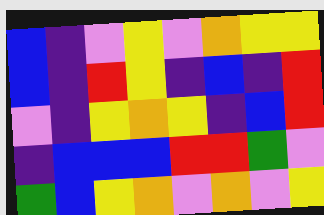[["blue", "indigo", "violet", "yellow", "violet", "orange", "yellow", "yellow"], ["blue", "indigo", "red", "yellow", "indigo", "blue", "indigo", "red"], ["violet", "indigo", "yellow", "orange", "yellow", "indigo", "blue", "red"], ["indigo", "blue", "blue", "blue", "red", "red", "green", "violet"], ["green", "blue", "yellow", "orange", "violet", "orange", "violet", "yellow"]]